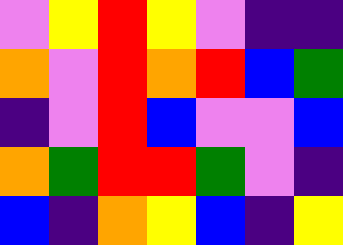[["violet", "yellow", "red", "yellow", "violet", "indigo", "indigo"], ["orange", "violet", "red", "orange", "red", "blue", "green"], ["indigo", "violet", "red", "blue", "violet", "violet", "blue"], ["orange", "green", "red", "red", "green", "violet", "indigo"], ["blue", "indigo", "orange", "yellow", "blue", "indigo", "yellow"]]